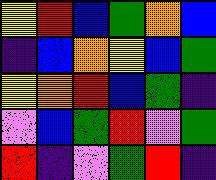[["yellow", "red", "blue", "green", "orange", "blue"], ["indigo", "blue", "orange", "yellow", "blue", "green"], ["yellow", "orange", "red", "blue", "green", "indigo"], ["violet", "blue", "green", "red", "violet", "green"], ["red", "indigo", "violet", "green", "red", "indigo"]]